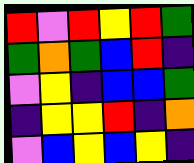[["red", "violet", "red", "yellow", "red", "green"], ["green", "orange", "green", "blue", "red", "indigo"], ["violet", "yellow", "indigo", "blue", "blue", "green"], ["indigo", "yellow", "yellow", "red", "indigo", "orange"], ["violet", "blue", "yellow", "blue", "yellow", "indigo"]]